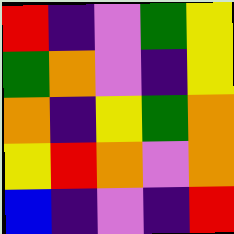[["red", "indigo", "violet", "green", "yellow"], ["green", "orange", "violet", "indigo", "yellow"], ["orange", "indigo", "yellow", "green", "orange"], ["yellow", "red", "orange", "violet", "orange"], ["blue", "indigo", "violet", "indigo", "red"]]